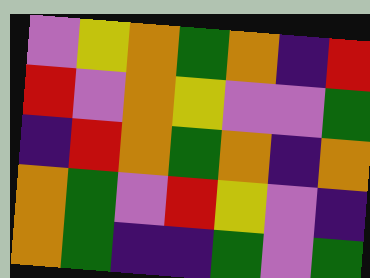[["violet", "yellow", "orange", "green", "orange", "indigo", "red"], ["red", "violet", "orange", "yellow", "violet", "violet", "green"], ["indigo", "red", "orange", "green", "orange", "indigo", "orange"], ["orange", "green", "violet", "red", "yellow", "violet", "indigo"], ["orange", "green", "indigo", "indigo", "green", "violet", "green"]]